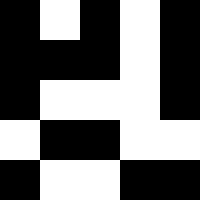[["black", "white", "black", "white", "black"], ["black", "black", "black", "white", "black"], ["black", "white", "white", "white", "black"], ["white", "black", "black", "white", "white"], ["black", "white", "white", "black", "black"]]